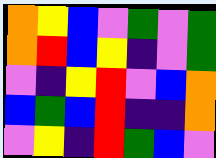[["orange", "yellow", "blue", "violet", "green", "violet", "green"], ["orange", "red", "blue", "yellow", "indigo", "violet", "green"], ["violet", "indigo", "yellow", "red", "violet", "blue", "orange"], ["blue", "green", "blue", "red", "indigo", "indigo", "orange"], ["violet", "yellow", "indigo", "red", "green", "blue", "violet"]]